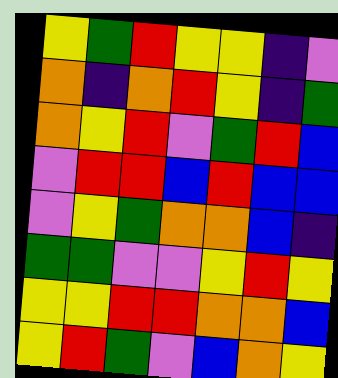[["yellow", "green", "red", "yellow", "yellow", "indigo", "violet"], ["orange", "indigo", "orange", "red", "yellow", "indigo", "green"], ["orange", "yellow", "red", "violet", "green", "red", "blue"], ["violet", "red", "red", "blue", "red", "blue", "blue"], ["violet", "yellow", "green", "orange", "orange", "blue", "indigo"], ["green", "green", "violet", "violet", "yellow", "red", "yellow"], ["yellow", "yellow", "red", "red", "orange", "orange", "blue"], ["yellow", "red", "green", "violet", "blue", "orange", "yellow"]]